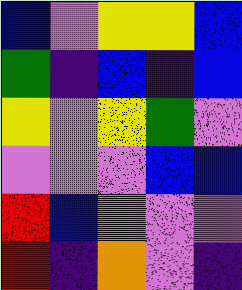[["blue", "violet", "yellow", "yellow", "blue"], ["green", "indigo", "blue", "indigo", "blue"], ["yellow", "violet", "yellow", "green", "violet"], ["violet", "violet", "violet", "blue", "blue"], ["red", "blue", "violet", "violet", "violet"], ["red", "indigo", "orange", "violet", "indigo"]]